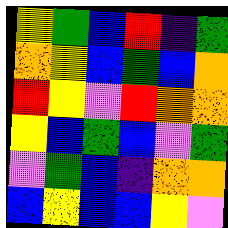[["yellow", "green", "blue", "red", "indigo", "green"], ["orange", "yellow", "blue", "green", "blue", "orange"], ["red", "yellow", "violet", "red", "orange", "orange"], ["yellow", "blue", "green", "blue", "violet", "green"], ["violet", "green", "blue", "indigo", "orange", "orange"], ["blue", "yellow", "blue", "blue", "yellow", "violet"]]